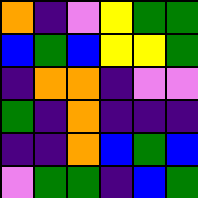[["orange", "indigo", "violet", "yellow", "green", "green"], ["blue", "green", "blue", "yellow", "yellow", "green"], ["indigo", "orange", "orange", "indigo", "violet", "violet"], ["green", "indigo", "orange", "indigo", "indigo", "indigo"], ["indigo", "indigo", "orange", "blue", "green", "blue"], ["violet", "green", "green", "indigo", "blue", "green"]]